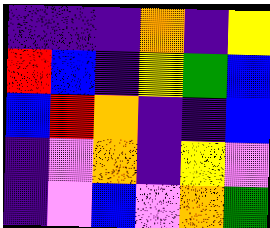[["indigo", "indigo", "indigo", "orange", "indigo", "yellow"], ["red", "blue", "indigo", "yellow", "green", "blue"], ["blue", "red", "orange", "indigo", "indigo", "blue"], ["indigo", "violet", "orange", "indigo", "yellow", "violet"], ["indigo", "violet", "blue", "violet", "orange", "green"]]